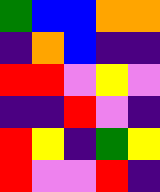[["green", "blue", "blue", "orange", "orange"], ["indigo", "orange", "blue", "indigo", "indigo"], ["red", "red", "violet", "yellow", "violet"], ["indigo", "indigo", "red", "violet", "indigo"], ["red", "yellow", "indigo", "green", "yellow"], ["red", "violet", "violet", "red", "indigo"]]